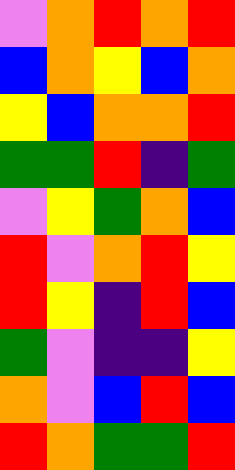[["violet", "orange", "red", "orange", "red"], ["blue", "orange", "yellow", "blue", "orange"], ["yellow", "blue", "orange", "orange", "red"], ["green", "green", "red", "indigo", "green"], ["violet", "yellow", "green", "orange", "blue"], ["red", "violet", "orange", "red", "yellow"], ["red", "yellow", "indigo", "red", "blue"], ["green", "violet", "indigo", "indigo", "yellow"], ["orange", "violet", "blue", "red", "blue"], ["red", "orange", "green", "green", "red"]]